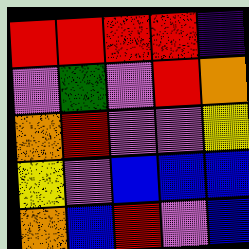[["red", "red", "red", "red", "indigo"], ["violet", "green", "violet", "red", "orange"], ["orange", "red", "violet", "violet", "yellow"], ["yellow", "violet", "blue", "blue", "blue"], ["orange", "blue", "red", "violet", "blue"]]